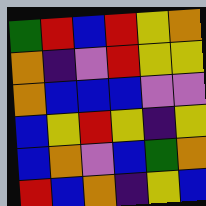[["green", "red", "blue", "red", "yellow", "orange"], ["orange", "indigo", "violet", "red", "yellow", "yellow"], ["orange", "blue", "blue", "blue", "violet", "violet"], ["blue", "yellow", "red", "yellow", "indigo", "yellow"], ["blue", "orange", "violet", "blue", "green", "orange"], ["red", "blue", "orange", "indigo", "yellow", "blue"]]